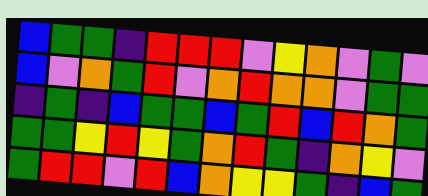[["blue", "green", "green", "indigo", "red", "red", "red", "violet", "yellow", "orange", "violet", "green", "violet"], ["blue", "violet", "orange", "green", "red", "violet", "orange", "red", "orange", "orange", "violet", "green", "green"], ["indigo", "green", "indigo", "blue", "green", "green", "blue", "green", "red", "blue", "red", "orange", "green"], ["green", "green", "yellow", "red", "yellow", "green", "orange", "red", "green", "indigo", "orange", "yellow", "violet"], ["green", "red", "red", "violet", "red", "blue", "orange", "yellow", "yellow", "green", "indigo", "blue", "green"]]